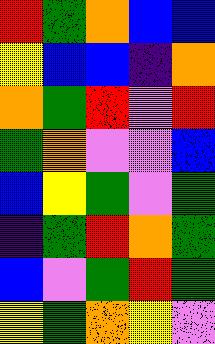[["red", "green", "orange", "blue", "blue"], ["yellow", "blue", "blue", "indigo", "orange"], ["orange", "green", "red", "violet", "red"], ["green", "orange", "violet", "violet", "blue"], ["blue", "yellow", "green", "violet", "green"], ["indigo", "green", "red", "orange", "green"], ["blue", "violet", "green", "red", "green"], ["yellow", "green", "orange", "yellow", "violet"]]